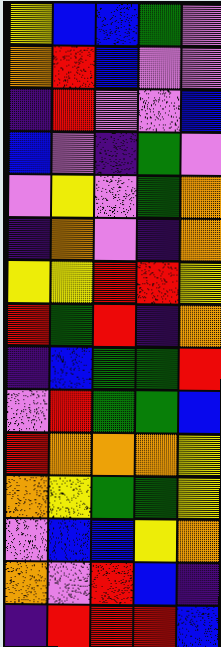[["yellow", "blue", "blue", "green", "violet"], ["orange", "red", "blue", "violet", "violet"], ["indigo", "red", "violet", "violet", "blue"], ["blue", "violet", "indigo", "green", "violet"], ["violet", "yellow", "violet", "green", "orange"], ["indigo", "orange", "violet", "indigo", "orange"], ["yellow", "yellow", "red", "red", "yellow"], ["red", "green", "red", "indigo", "orange"], ["indigo", "blue", "green", "green", "red"], ["violet", "red", "green", "green", "blue"], ["red", "orange", "orange", "orange", "yellow"], ["orange", "yellow", "green", "green", "yellow"], ["violet", "blue", "blue", "yellow", "orange"], ["orange", "violet", "red", "blue", "indigo"], ["indigo", "red", "red", "red", "blue"]]